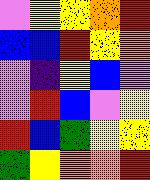[["violet", "yellow", "yellow", "orange", "red"], ["blue", "blue", "red", "yellow", "orange"], ["violet", "indigo", "yellow", "blue", "violet"], ["violet", "red", "blue", "violet", "yellow"], ["red", "blue", "green", "yellow", "yellow"], ["green", "yellow", "orange", "orange", "red"]]